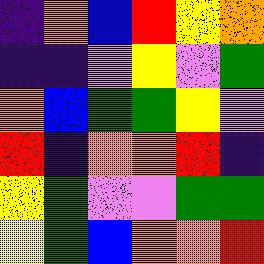[["indigo", "orange", "blue", "red", "yellow", "orange"], ["indigo", "indigo", "violet", "yellow", "violet", "green"], ["orange", "blue", "green", "green", "yellow", "violet"], ["red", "indigo", "orange", "orange", "red", "indigo"], ["yellow", "green", "violet", "violet", "green", "green"], ["yellow", "green", "blue", "orange", "orange", "red"]]